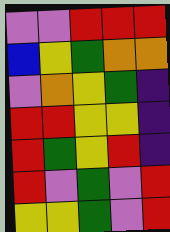[["violet", "violet", "red", "red", "red"], ["blue", "yellow", "green", "orange", "orange"], ["violet", "orange", "yellow", "green", "indigo"], ["red", "red", "yellow", "yellow", "indigo"], ["red", "green", "yellow", "red", "indigo"], ["red", "violet", "green", "violet", "red"], ["yellow", "yellow", "green", "violet", "red"]]